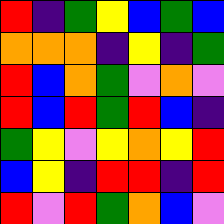[["red", "indigo", "green", "yellow", "blue", "green", "blue"], ["orange", "orange", "orange", "indigo", "yellow", "indigo", "green"], ["red", "blue", "orange", "green", "violet", "orange", "violet"], ["red", "blue", "red", "green", "red", "blue", "indigo"], ["green", "yellow", "violet", "yellow", "orange", "yellow", "red"], ["blue", "yellow", "indigo", "red", "red", "indigo", "red"], ["red", "violet", "red", "green", "orange", "blue", "violet"]]